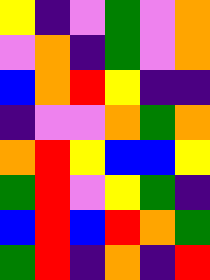[["yellow", "indigo", "violet", "green", "violet", "orange"], ["violet", "orange", "indigo", "green", "violet", "orange"], ["blue", "orange", "red", "yellow", "indigo", "indigo"], ["indigo", "violet", "violet", "orange", "green", "orange"], ["orange", "red", "yellow", "blue", "blue", "yellow"], ["green", "red", "violet", "yellow", "green", "indigo"], ["blue", "red", "blue", "red", "orange", "green"], ["green", "red", "indigo", "orange", "indigo", "red"]]